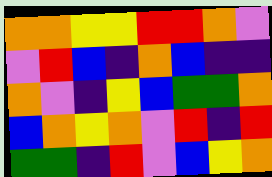[["orange", "orange", "yellow", "yellow", "red", "red", "orange", "violet"], ["violet", "red", "blue", "indigo", "orange", "blue", "indigo", "indigo"], ["orange", "violet", "indigo", "yellow", "blue", "green", "green", "orange"], ["blue", "orange", "yellow", "orange", "violet", "red", "indigo", "red"], ["green", "green", "indigo", "red", "violet", "blue", "yellow", "orange"]]